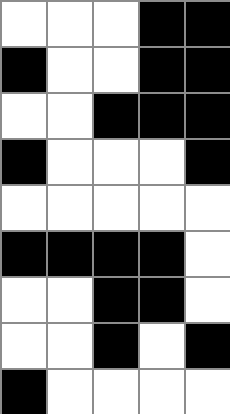[["white", "white", "white", "black", "black"], ["black", "white", "white", "black", "black"], ["white", "white", "black", "black", "black"], ["black", "white", "white", "white", "black"], ["white", "white", "white", "white", "white"], ["black", "black", "black", "black", "white"], ["white", "white", "black", "black", "white"], ["white", "white", "black", "white", "black"], ["black", "white", "white", "white", "white"]]